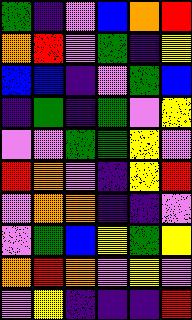[["green", "indigo", "violet", "blue", "orange", "red"], ["orange", "red", "violet", "green", "indigo", "yellow"], ["blue", "blue", "indigo", "violet", "green", "blue"], ["indigo", "green", "indigo", "green", "violet", "yellow"], ["violet", "violet", "green", "green", "yellow", "violet"], ["red", "orange", "violet", "indigo", "yellow", "red"], ["violet", "orange", "orange", "indigo", "indigo", "violet"], ["violet", "green", "blue", "yellow", "green", "yellow"], ["orange", "red", "orange", "violet", "yellow", "violet"], ["violet", "yellow", "indigo", "indigo", "indigo", "red"]]